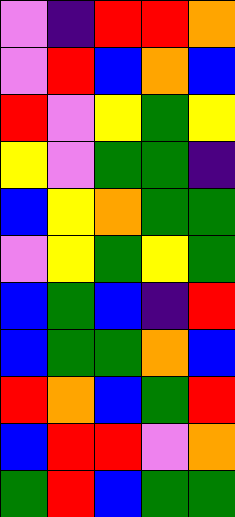[["violet", "indigo", "red", "red", "orange"], ["violet", "red", "blue", "orange", "blue"], ["red", "violet", "yellow", "green", "yellow"], ["yellow", "violet", "green", "green", "indigo"], ["blue", "yellow", "orange", "green", "green"], ["violet", "yellow", "green", "yellow", "green"], ["blue", "green", "blue", "indigo", "red"], ["blue", "green", "green", "orange", "blue"], ["red", "orange", "blue", "green", "red"], ["blue", "red", "red", "violet", "orange"], ["green", "red", "blue", "green", "green"]]